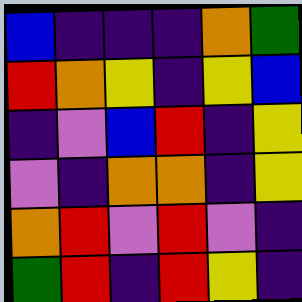[["blue", "indigo", "indigo", "indigo", "orange", "green"], ["red", "orange", "yellow", "indigo", "yellow", "blue"], ["indigo", "violet", "blue", "red", "indigo", "yellow"], ["violet", "indigo", "orange", "orange", "indigo", "yellow"], ["orange", "red", "violet", "red", "violet", "indigo"], ["green", "red", "indigo", "red", "yellow", "indigo"]]